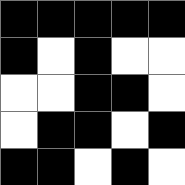[["black", "black", "black", "black", "black"], ["black", "white", "black", "white", "white"], ["white", "white", "black", "black", "white"], ["white", "black", "black", "white", "black"], ["black", "black", "white", "black", "white"]]